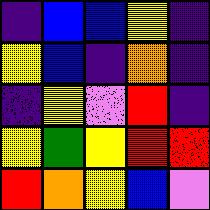[["indigo", "blue", "blue", "yellow", "indigo"], ["yellow", "blue", "indigo", "orange", "indigo"], ["indigo", "yellow", "violet", "red", "indigo"], ["yellow", "green", "yellow", "red", "red"], ["red", "orange", "yellow", "blue", "violet"]]